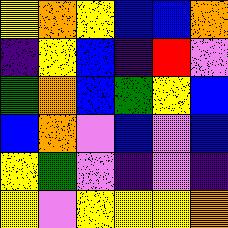[["yellow", "orange", "yellow", "blue", "blue", "orange"], ["indigo", "yellow", "blue", "indigo", "red", "violet"], ["green", "orange", "blue", "green", "yellow", "blue"], ["blue", "orange", "violet", "blue", "violet", "blue"], ["yellow", "green", "violet", "indigo", "violet", "indigo"], ["yellow", "violet", "yellow", "yellow", "yellow", "orange"]]